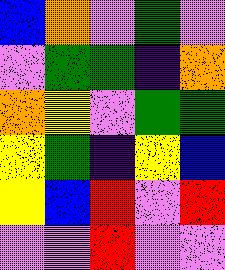[["blue", "orange", "violet", "green", "violet"], ["violet", "green", "green", "indigo", "orange"], ["orange", "yellow", "violet", "green", "green"], ["yellow", "green", "indigo", "yellow", "blue"], ["yellow", "blue", "red", "violet", "red"], ["violet", "violet", "red", "violet", "violet"]]